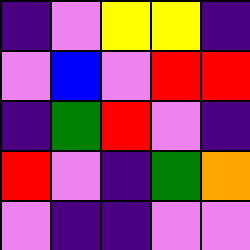[["indigo", "violet", "yellow", "yellow", "indigo"], ["violet", "blue", "violet", "red", "red"], ["indigo", "green", "red", "violet", "indigo"], ["red", "violet", "indigo", "green", "orange"], ["violet", "indigo", "indigo", "violet", "violet"]]